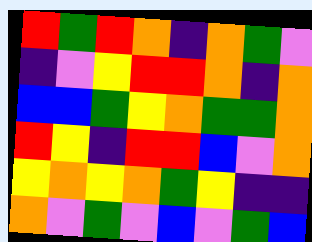[["red", "green", "red", "orange", "indigo", "orange", "green", "violet"], ["indigo", "violet", "yellow", "red", "red", "orange", "indigo", "orange"], ["blue", "blue", "green", "yellow", "orange", "green", "green", "orange"], ["red", "yellow", "indigo", "red", "red", "blue", "violet", "orange"], ["yellow", "orange", "yellow", "orange", "green", "yellow", "indigo", "indigo"], ["orange", "violet", "green", "violet", "blue", "violet", "green", "blue"]]